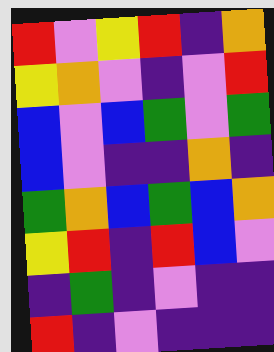[["red", "violet", "yellow", "red", "indigo", "orange"], ["yellow", "orange", "violet", "indigo", "violet", "red"], ["blue", "violet", "blue", "green", "violet", "green"], ["blue", "violet", "indigo", "indigo", "orange", "indigo"], ["green", "orange", "blue", "green", "blue", "orange"], ["yellow", "red", "indigo", "red", "blue", "violet"], ["indigo", "green", "indigo", "violet", "indigo", "indigo"], ["red", "indigo", "violet", "indigo", "indigo", "indigo"]]